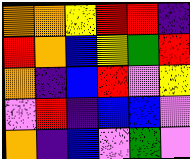[["orange", "orange", "yellow", "red", "red", "indigo"], ["red", "orange", "blue", "yellow", "green", "red"], ["orange", "indigo", "blue", "red", "violet", "yellow"], ["violet", "red", "indigo", "blue", "blue", "violet"], ["orange", "indigo", "blue", "violet", "green", "violet"]]